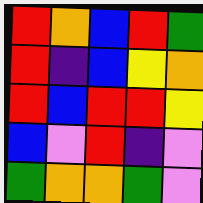[["red", "orange", "blue", "red", "green"], ["red", "indigo", "blue", "yellow", "orange"], ["red", "blue", "red", "red", "yellow"], ["blue", "violet", "red", "indigo", "violet"], ["green", "orange", "orange", "green", "violet"]]